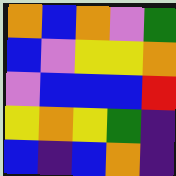[["orange", "blue", "orange", "violet", "green"], ["blue", "violet", "yellow", "yellow", "orange"], ["violet", "blue", "blue", "blue", "red"], ["yellow", "orange", "yellow", "green", "indigo"], ["blue", "indigo", "blue", "orange", "indigo"]]